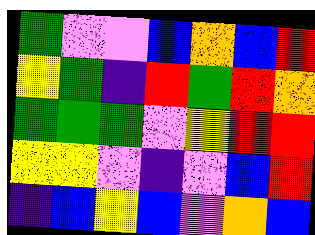[["green", "violet", "violet", "blue", "orange", "blue", "red"], ["yellow", "green", "indigo", "red", "green", "red", "orange"], ["green", "green", "green", "violet", "yellow", "red", "red"], ["yellow", "yellow", "violet", "indigo", "violet", "blue", "red"], ["indigo", "blue", "yellow", "blue", "violet", "orange", "blue"]]